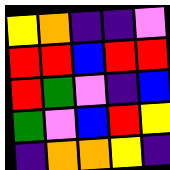[["yellow", "orange", "indigo", "indigo", "violet"], ["red", "red", "blue", "red", "red"], ["red", "green", "violet", "indigo", "blue"], ["green", "violet", "blue", "red", "yellow"], ["indigo", "orange", "orange", "yellow", "indigo"]]